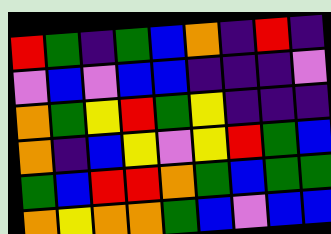[["red", "green", "indigo", "green", "blue", "orange", "indigo", "red", "indigo"], ["violet", "blue", "violet", "blue", "blue", "indigo", "indigo", "indigo", "violet"], ["orange", "green", "yellow", "red", "green", "yellow", "indigo", "indigo", "indigo"], ["orange", "indigo", "blue", "yellow", "violet", "yellow", "red", "green", "blue"], ["green", "blue", "red", "red", "orange", "green", "blue", "green", "green"], ["orange", "yellow", "orange", "orange", "green", "blue", "violet", "blue", "blue"]]